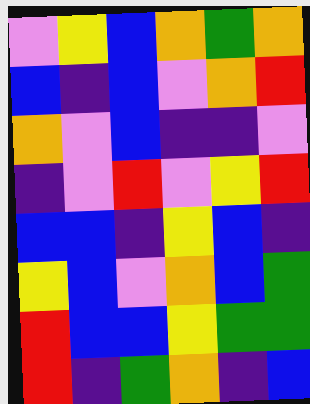[["violet", "yellow", "blue", "orange", "green", "orange"], ["blue", "indigo", "blue", "violet", "orange", "red"], ["orange", "violet", "blue", "indigo", "indigo", "violet"], ["indigo", "violet", "red", "violet", "yellow", "red"], ["blue", "blue", "indigo", "yellow", "blue", "indigo"], ["yellow", "blue", "violet", "orange", "blue", "green"], ["red", "blue", "blue", "yellow", "green", "green"], ["red", "indigo", "green", "orange", "indigo", "blue"]]